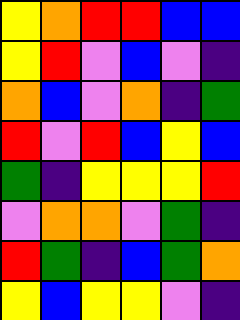[["yellow", "orange", "red", "red", "blue", "blue"], ["yellow", "red", "violet", "blue", "violet", "indigo"], ["orange", "blue", "violet", "orange", "indigo", "green"], ["red", "violet", "red", "blue", "yellow", "blue"], ["green", "indigo", "yellow", "yellow", "yellow", "red"], ["violet", "orange", "orange", "violet", "green", "indigo"], ["red", "green", "indigo", "blue", "green", "orange"], ["yellow", "blue", "yellow", "yellow", "violet", "indigo"]]